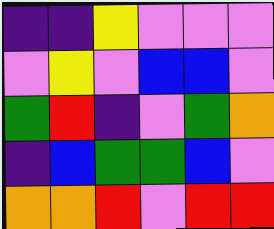[["indigo", "indigo", "yellow", "violet", "violet", "violet"], ["violet", "yellow", "violet", "blue", "blue", "violet"], ["green", "red", "indigo", "violet", "green", "orange"], ["indigo", "blue", "green", "green", "blue", "violet"], ["orange", "orange", "red", "violet", "red", "red"]]